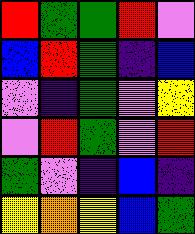[["red", "green", "green", "red", "violet"], ["blue", "red", "green", "indigo", "blue"], ["violet", "indigo", "green", "violet", "yellow"], ["violet", "red", "green", "violet", "red"], ["green", "violet", "indigo", "blue", "indigo"], ["yellow", "orange", "yellow", "blue", "green"]]